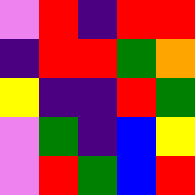[["violet", "red", "indigo", "red", "red"], ["indigo", "red", "red", "green", "orange"], ["yellow", "indigo", "indigo", "red", "green"], ["violet", "green", "indigo", "blue", "yellow"], ["violet", "red", "green", "blue", "red"]]